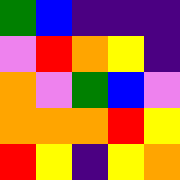[["green", "blue", "indigo", "indigo", "indigo"], ["violet", "red", "orange", "yellow", "indigo"], ["orange", "violet", "green", "blue", "violet"], ["orange", "orange", "orange", "red", "yellow"], ["red", "yellow", "indigo", "yellow", "orange"]]